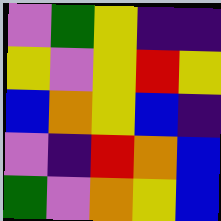[["violet", "green", "yellow", "indigo", "indigo"], ["yellow", "violet", "yellow", "red", "yellow"], ["blue", "orange", "yellow", "blue", "indigo"], ["violet", "indigo", "red", "orange", "blue"], ["green", "violet", "orange", "yellow", "blue"]]